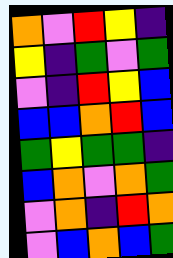[["orange", "violet", "red", "yellow", "indigo"], ["yellow", "indigo", "green", "violet", "green"], ["violet", "indigo", "red", "yellow", "blue"], ["blue", "blue", "orange", "red", "blue"], ["green", "yellow", "green", "green", "indigo"], ["blue", "orange", "violet", "orange", "green"], ["violet", "orange", "indigo", "red", "orange"], ["violet", "blue", "orange", "blue", "green"]]